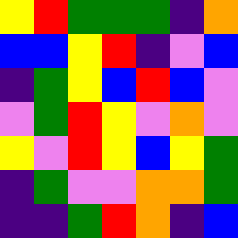[["yellow", "red", "green", "green", "green", "indigo", "orange"], ["blue", "blue", "yellow", "red", "indigo", "violet", "blue"], ["indigo", "green", "yellow", "blue", "red", "blue", "violet"], ["violet", "green", "red", "yellow", "violet", "orange", "violet"], ["yellow", "violet", "red", "yellow", "blue", "yellow", "green"], ["indigo", "green", "violet", "violet", "orange", "orange", "green"], ["indigo", "indigo", "green", "red", "orange", "indigo", "blue"]]